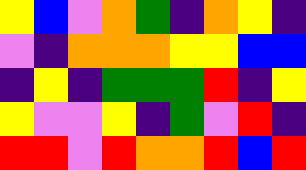[["yellow", "blue", "violet", "orange", "green", "indigo", "orange", "yellow", "indigo"], ["violet", "indigo", "orange", "orange", "orange", "yellow", "yellow", "blue", "blue"], ["indigo", "yellow", "indigo", "green", "green", "green", "red", "indigo", "yellow"], ["yellow", "violet", "violet", "yellow", "indigo", "green", "violet", "red", "indigo"], ["red", "red", "violet", "red", "orange", "orange", "red", "blue", "red"]]